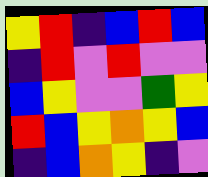[["yellow", "red", "indigo", "blue", "red", "blue"], ["indigo", "red", "violet", "red", "violet", "violet"], ["blue", "yellow", "violet", "violet", "green", "yellow"], ["red", "blue", "yellow", "orange", "yellow", "blue"], ["indigo", "blue", "orange", "yellow", "indigo", "violet"]]